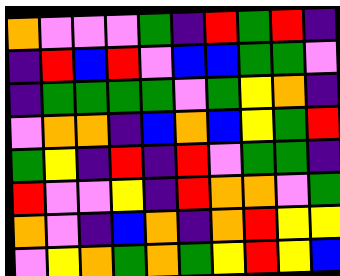[["orange", "violet", "violet", "violet", "green", "indigo", "red", "green", "red", "indigo"], ["indigo", "red", "blue", "red", "violet", "blue", "blue", "green", "green", "violet"], ["indigo", "green", "green", "green", "green", "violet", "green", "yellow", "orange", "indigo"], ["violet", "orange", "orange", "indigo", "blue", "orange", "blue", "yellow", "green", "red"], ["green", "yellow", "indigo", "red", "indigo", "red", "violet", "green", "green", "indigo"], ["red", "violet", "violet", "yellow", "indigo", "red", "orange", "orange", "violet", "green"], ["orange", "violet", "indigo", "blue", "orange", "indigo", "orange", "red", "yellow", "yellow"], ["violet", "yellow", "orange", "green", "orange", "green", "yellow", "red", "yellow", "blue"]]